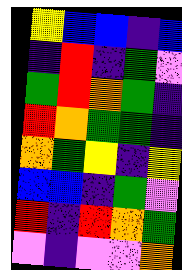[["yellow", "blue", "blue", "indigo", "blue"], ["indigo", "red", "indigo", "green", "violet"], ["green", "red", "orange", "green", "indigo"], ["red", "orange", "green", "green", "indigo"], ["orange", "green", "yellow", "indigo", "yellow"], ["blue", "blue", "indigo", "green", "violet"], ["red", "indigo", "red", "orange", "green"], ["violet", "indigo", "violet", "violet", "orange"]]